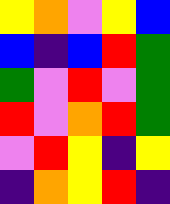[["yellow", "orange", "violet", "yellow", "blue"], ["blue", "indigo", "blue", "red", "green"], ["green", "violet", "red", "violet", "green"], ["red", "violet", "orange", "red", "green"], ["violet", "red", "yellow", "indigo", "yellow"], ["indigo", "orange", "yellow", "red", "indigo"]]